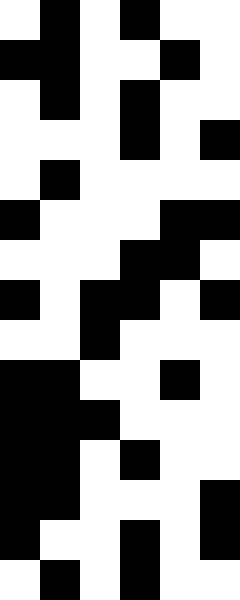[["white", "black", "white", "black", "white", "white"], ["black", "black", "white", "white", "black", "white"], ["white", "black", "white", "black", "white", "white"], ["white", "white", "white", "black", "white", "black"], ["white", "black", "white", "white", "white", "white"], ["black", "white", "white", "white", "black", "black"], ["white", "white", "white", "black", "black", "white"], ["black", "white", "black", "black", "white", "black"], ["white", "white", "black", "white", "white", "white"], ["black", "black", "white", "white", "black", "white"], ["black", "black", "black", "white", "white", "white"], ["black", "black", "white", "black", "white", "white"], ["black", "black", "white", "white", "white", "black"], ["black", "white", "white", "black", "white", "black"], ["white", "black", "white", "black", "white", "white"]]